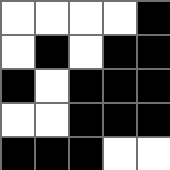[["white", "white", "white", "white", "black"], ["white", "black", "white", "black", "black"], ["black", "white", "black", "black", "black"], ["white", "white", "black", "black", "black"], ["black", "black", "black", "white", "white"]]